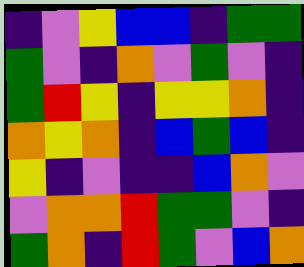[["indigo", "violet", "yellow", "blue", "blue", "indigo", "green", "green"], ["green", "violet", "indigo", "orange", "violet", "green", "violet", "indigo"], ["green", "red", "yellow", "indigo", "yellow", "yellow", "orange", "indigo"], ["orange", "yellow", "orange", "indigo", "blue", "green", "blue", "indigo"], ["yellow", "indigo", "violet", "indigo", "indigo", "blue", "orange", "violet"], ["violet", "orange", "orange", "red", "green", "green", "violet", "indigo"], ["green", "orange", "indigo", "red", "green", "violet", "blue", "orange"]]